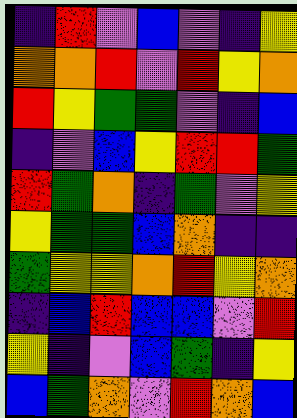[["indigo", "red", "violet", "blue", "violet", "indigo", "yellow"], ["orange", "orange", "red", "violet", "red", "yellow", "orange"], ["red", "yellow", "green", "green", "violet", "indigo", "blue"], ["indigo", "violet", "blue", "yellow", "red", "red", "green"], ["red", "green", "orange", "indigo", "green", "violet", "yellow"], ["yellow", "green", "green", "blue", "orange", "indigo", "indigo"], ["green", "yellow", "yellow", "orange", "red", "yellow", "orange"], ["indigo", "blue", "red", "blue", "blue", "violet", "red"], ["yellow", "indigo", "violet", "blue", "green", "indigo", "yellow"], ["blue", "green", "orange", "violet", "red", "orange", "blue"]]